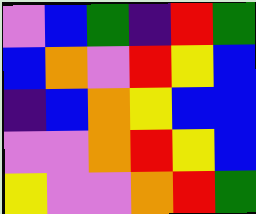[["violet", "blue", "green", "indigo", "red", "green"], ["blue", "orange", "violet", "red", "yellow", "blue"], ["indigo", "blue", "orange", "yellow", "blue", "blue"], ["violet", "violet", "orange", "red", "yellow", "blue"], ["yellow", "violet", "violet", "orange", "red", "green"]]